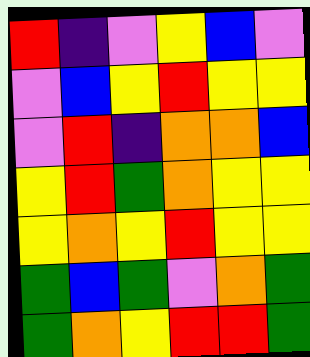[["red", "indigo", "violet", "yellow", "blue", "violet"], ["violet", "blue", "yellow", "red", "yellow", "yellow"], ["violet", "red", "indigo", "orange", "orange", "blue"], ["yellow", "red", "green", "orange", "yellow", "yellow"], ["yellow", "orange", "yellow", "red", "yellow", "yellow"], ["green", "blue", "green", "violet", "orange", "green"], ["green", "orange", "yellow", "red", "red", "green"]]